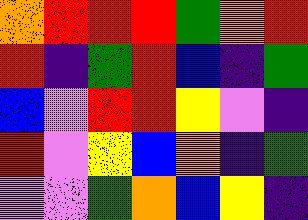[["orange", "red", "red", "red", "green", "orange", "red"], ["red", "indigo", "green", "red", "blue", "indigo", "green"], ["blue", "violet", "red", "red", "yellow", "violet", "indigo"], ["red", "violet", "yellow", "blue", "orange", "indigo", "green"], ["violet", "violet", "green", "orange", "blue", "yellow", "indigo"]]